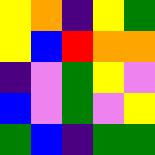[["yellow", "orange", "indigo", "yellow", "green"], ["yellow", "blue", "red", "orange", "orange"], ["indigo", "violet", "green", "yellow", "violet"], ["blue", "violet", "green", "violet", "yellow"], ["green", "blue", "indigo", "green", "green"]]